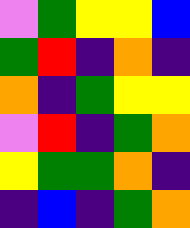[["violet", "green", "yellow", "yellow", "blue"], ["green", "red", "indigo", "orange", "indigo"], ["orange", "indigo", "green", "yellow", "yellow"], ["violet", "red", "indigo", "green", "orange"], ["yellow", "green", "green", "orange", "indigo"], ["indigo", "blue", "indigo", "green", "orange"]]